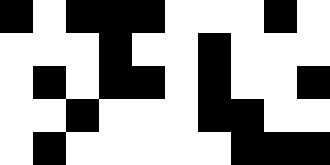[["black", "white", "black", "black", "black", "white", "white", "white", "black", "white"], ["white", "white", "white", "black", "white", "white", "black", "white", "white", "white"], ["white", "black", "white", "black", "black", "white", "black", "white", "white", "black"], ["white", "white", "black", "white", "white", "white", "black", "black", "white", "white"], ["white", "black", "white", "white", "white", "white", "white", "black", "black", "black"]]